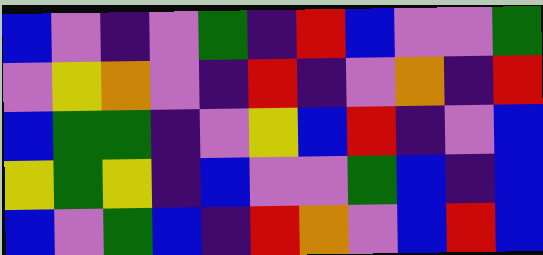[["blue", "violet", "indigo", "violet", "green", "indigo", "red", "blue", "violet", "violet", "green"], ["violet", "yellow", "orange", "violet", "indigo", "red", "indigo", "violet", "orange", "indigo", "red"], ["blue", "green", "green", "indigo", "violet", "yellow", "blue", "red", "indigo", "violet", "blue"], ["yellow", "green", "yellow", "indigo", "blue", "violet", "violet", "green", "blue", "indigo", "blue"], ["blue", "violet", "green", "blue", "indigo", "red", "orange", "violet", "blue", "red", "blue"]]